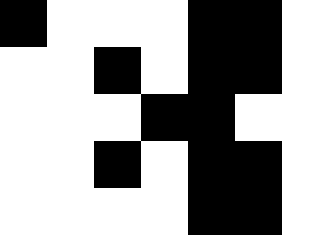[["black", "white", "white", "white", "black", "black", "white"], ["white", "white", "black", "white", "black", "black", "white"], ["white", "white", "white", "black", "black", "white", "white"], ["white", "white", "black", "white", "black", "black", "white"], ["white", "white", "white", "white", "black", "black", "white"]]